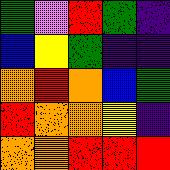[["green", "violet", "red", "green", "indigo"], ["blue", "yellow", "green", "indigo", "indigo"], ["orange", "red", "orange", "blue", "green"], ["red", "orange", "orange", "yellow", "indigo"], ["orange", "orange", "red", "red", "red"]]